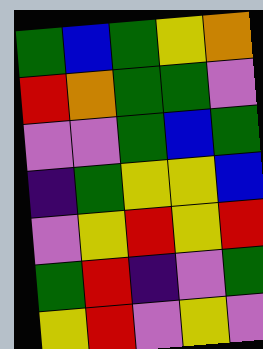[["green", "blue", "green", "yellow", "orange"], ["red", "orange", "green", "green", "violet"], ["violet", "violet", "green", "blue", "green"], ["indigo", "green", "yellow", "yellow", "blue"], ["violet", "yellow", "red", "yellow", "red"], ["green", "red", "indigo", "violet", "green"], ["yellow", "red", "violet", "yellow", "violet"]]